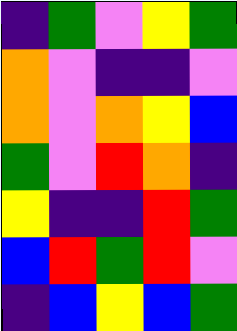[["indigo", "green", "violet", "yellow", "green"], ["orange", "violet", "indigo", "indigo", "violet"], ["orange", "violet", "orange", "yellow", "blue"], ["green", "violet", "red", "orange", "indigo"], ["yellow", "indigo", "indigo", "red", "green"], ["blue", "red", "green", "red", "violet"], ["indigo", "blue", "yellow", "blue", "green"]]